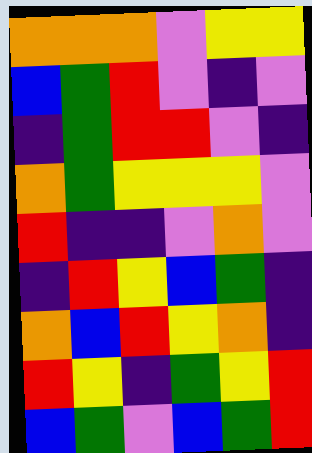[["orange", "orange", "orange", "violet", "yellow", "yellow"], ["blue", "green", "red", "violet", "indigo", "violet"], ["indigo", "green", "red", "red", "violet", "indigo"], ["orange", "green", "yellow", "yellow", "yellow", "violet"], ["red", "indigo", "indigo", "violet", "orange", "violet"], ["indigo", "red", "yellow", "blue", "green", "indigo"], ["orange", "blue", "red", "yellow", "orange", "indigo"], ["red", "yellow", "indigo", "green", "yellow", "red"], ["blue", "green", "violet", "blue", "green", "red"]]